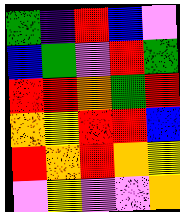[["green", "indigo", "red", "blue", "violet"], ["blue", "green", "violet", "red", "green"], ["red", "red", "orange", "green", "red"], ["orange", "yellow", "red", "red", "blue"], ["red", "orange", "red", "orange", "yellow"], ["violet", "yellow", "violet", "violet", "orange"]]